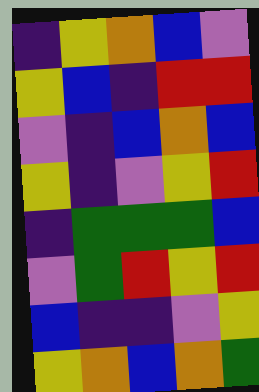[["indigo", "yellow", "orange", "blue", "violet"], ["yellow", "blue", "indigo", "red", "red"], ["violet", "indigo", "blue", "orange", "blue"], ["yellow", "indigo", "violet", "yellow", "red"], ["indigo", "green", "green", "green", "blue"], ["violet", "green", "red", "yellow", "red"], ["blue", "indigo", "indigo", "violet", "yellow"], ["yellow", "orange", "blue", "orange", "green"]]